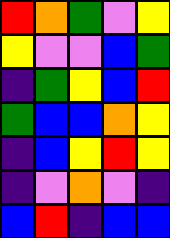[["red", "orange", "green", "violet", "yellow"], ["yellow", "violet", "violet", "blue", "green"], ["indigo", "green", "yellow", "blue", "red"], ["green", "blue", "blue", "orange", "yellow"], ["indigo", "blue", "yellow", "red", "yellow"], ["indigo", "violet", "orange", "violet", "indigo"], ["blue", "red", "indigo", "blue", "blue"]]